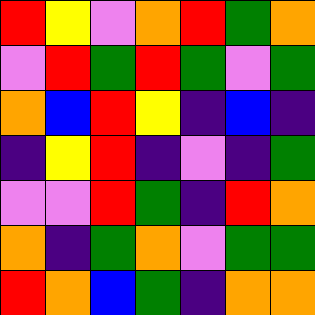[["red", "yellow", "violet", "orange", "red", "green", "orange"], ["violet", "red", "green", "red", "green", "violet", "green"], ["orange", "blue", "red", "yellow", "indigo", "blue", "indigo"], ["indigo", "yellow", "red", "indigo", "violet", "indigo", "green"], ["violet", "violet", "red", "green", "indigo", "red", "orange"], ["orange", "indigo", "green", "orange", "violet", "green", "green"], ["red", "orange", "blue", "green", "indigo", "orange", "orange"]]